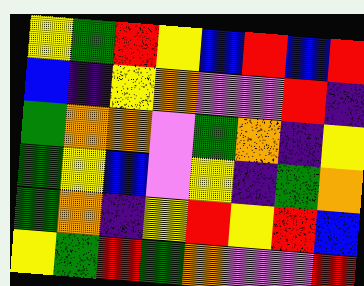[["yellow", "green", "red", "yellow", "blue", "red", "blue", "red"], ["blue", "indigo", "yellow", "orange", "violet", "violet", "red", "indigo"], ["green", "orange", "orange", "violet", "green", "orange", "indigo", "yellow"], ["green", "yellow", "blue", "violet", "yellow", "indigo", "green", "orange"], ["green", "orange", "indigo", "yellow", "red", "yellow", "red", "blue"], ["yellow", "green", "red", "green", "orange", "violet", "violet", "red"]]